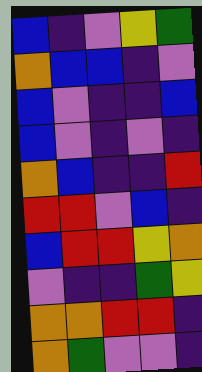[["blue", "indigo", "violet", "yellow", "green"], ["orange", "blue", "blue", "indigo", "violet"], ["blue", "violet", "indigo", "indigo", "blue"], ["blue", "violet", "indigo", "violet", "indigo"], ["orange", "blue", "indigo", "indigo", "red"], ["red", "red", "violet", "blue", "indigo"], ["blue", "red", "red", "yellow", "orange"], ["violet", "indigo", "indigo", "green", "yellow"], ["orange", "orange", "red", "red", "indigo"], ["orange", "green", "violet", "violet", "indigo"]]